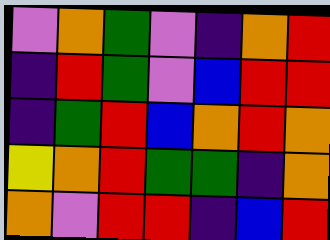[["violet", "orange", "green", "violet", "indigo", "orange", "red"], ["indigo", "red", "green", "violet", "blue", "red", "red"], ["indigo", "green", "red", "blue", "orange", "red", "orange"], ["yellow", "orange", "red", "green", "green", "indigo", "orange"], ["orange", "violet", "red", "red", "indigo", "blue", "red"]]